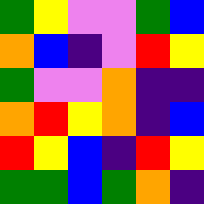[["green", "yellow", "violet", "violet", "green", "blue"], ["orange", "blue", "indigo", "violet", "red", "yellow"], ["green", "violet", "violet", "orange", "indigo", "indigo"], ["orange", "red", "yellow", "orange", "indigo", "blue"], ["red", "yellow", "blue", "indigo", "red", "yellow"], ["green", "green", "blue", "green", "orange", "indigo"]]